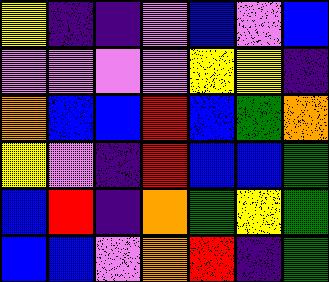[["yellow", "indigo", "indigo", "violet", "blue", "violet", "blue"], ["violet", "violet", "violet", "violet", "yellow", "yellow", "indigo"], ["orange", "blue", "blue", "red", "blue", "green", "orange"], ["yellow", "violet", "indigo", "red", "blue", "blue", "green"], ["blue", "red", "indigo", "orange", "green", "yellow", "green"], ["blue", "blue", "violet", "orange", "red", "indigo", "green"]]